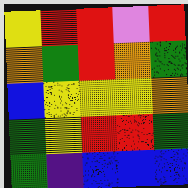[["yellow", "red", "red", "violet", "red"], ["orange", "green", "red", "orange", "green"], ["blue", "yellow", "yellow", "yellow", "orange"], ["green", "yellow", "red", "red", "green"], ["green", "indigo", "blue", "blue", "blue"]]